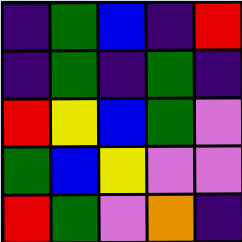[["indigo", "green", "blue", "indigo", "red"], ["indigo", "green", "indigo", "green", "indigo"], ["red", "yellow", "blue", "green", "violet"], ["green", "blue", "yellow", "violet", "violet"], ["red", "green", "violet", "orange", "indigo"]]